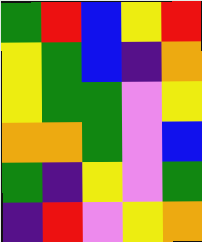[["green", "red", "blue", "yellow", "red"], ["yellow", "green", "blue", "indigo", "orange"], ["yellow", "green", "green", "violet", "yellow"], ["orange", "orange", "green", "violet", "blue"], ["green", "indigo", "yellow", "violet", "green"], ["indigo", "red", "violet", "yellow", "orange"]]